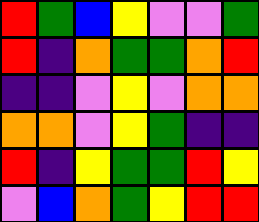[["red", "green", "blue", "yellow", "violet", "violet", "green"], ["red", "indigo", "orange", "green", "green", "orange", "red"], ["indigo", "indigo", "violet", "yellow", "violet", "orange", "orange"], ["orange", "orange", "violet", "yellow", "green", "indigo", "indigo"], ["red", "indigo", "yellow", "green", "green", "red", "yellow"], ["violet", "blue", "orange", "green", "yellow", "red", "red"]]